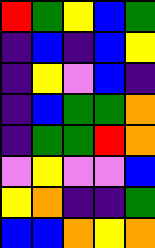[["red", "green", "yellow", "blue", "green"], ["indigo", "blue", "indigo", "blue", "yellow"], ["indigo", "yellow", "violet", "blue", "indigo"], ["indigo", "blue", "green", "green", "orange"], ["indigo", "green", "green", "red", "orange"], ["violet", "yellow", "violet", "violet", "blue"], ["yellow", "orange", "indigo", "indigo", "green"], ["blue", "blue", "orange", "yellow", "orange"]]